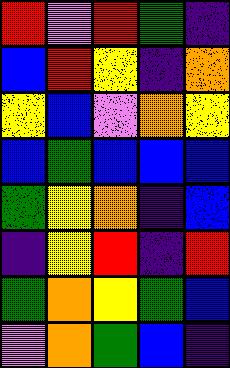[["red", "violet", "red", "green", "indigo"], ["blue", "red", "yellow", "indigo", "orange"], ["yellow", "blue", "violet", "orange", "yellow"], ["blue", "green", "blue", "blue", "blue"], ["green", "yellow", "orange", "indigo", "blue"], ["indigo", "yellow", "red", "indigo", "red"], ["green", "orange", "yellow", "green", "blue"], ["violet", "orange", "green", "blue", "indigo"]]